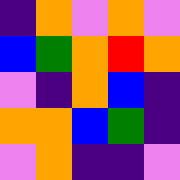[["indigo", "orange", "violet", "orange", "violet"], ["blue", "green", "orange", "red", "orange"], ["violet", "indigo", "orange", "blue", "indigo"], ["orange", "orange", "blue", "green", "indigo"], ["violet", "orange", "indigo", "indigo", "violet"]]